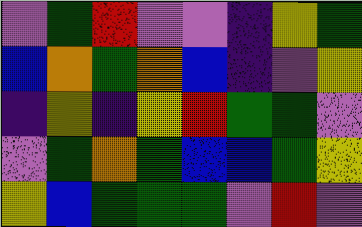[["violet", "green", "red", "violet", "violet", "indigo", "yellow", "green"], ["blue", "orange", "green", "orange", "blue", "indigo", "violet", "yellow"], ["indigo", "yellow", "indigo", "yellow", "red", "green", "green", "violet"], ["violet", "green", "orange", "green", "blue", "blue", "green", "yellow"], ["yellow", "blue", "green", "green", "green", "violet", "red", "violet"]]